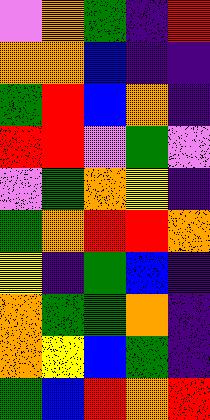[["violet", "orange", "green", "indigo", "red"], ["orange", "orange", "blue", "indigo", "indigo"], ["green", "red", "blue", "orange", "indigo"], ["red", "red", "violet", "green", "violet"], ["violet", "green", "orange", "yellow", "indigo"], ["green", "orange", "red", "red", "orange"], ["yellow", "indigo", "green", "blue", "indigo"], ["orange", "green", "green", "orange", "indigo"], ["orange", "yellow", "blue", "green", "indigo"], ["green", "blue", "red", "orange", "red"]]